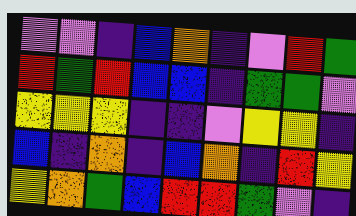[["violet", "violet", "indigo", "blue", "orange", "indigo", "violet", "red", "green"], ["red", "green", "red", "blue", "blue", "indigo", "green", "green", "violet"], ["yellow", "yellow", "yellow", "indigo", "indigo", "violet", "yellow", "yellow", "indigo"], ["blue", "indigo", "orange", "indigo", "blue", "orange", "indigo", "red", "yellow"], ["yellow", "orange", "green", "blue", "red", "red", "green", "violet", "indigo"]]